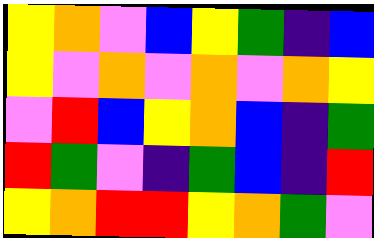[["yellow", "orange", "violet", "blue", "yellow", "green", "indigo", "blue"], ["yellow", "violet", "orange", "violet", "orange", "violet", "orange", "yellow"], ["violet", "red", "blue", "yellow", "orange", "blue", "indigo", "green"], ["red", "green", "violet", "indigo", "green", "blue", "indigo", "red"], ["yellow", "orange", "red", "red", "yellow", "orange", "green", "violet"]]